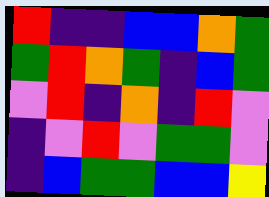[["red", "indigo", "indigo", "blue", "blue", "orange", "green"], ["green", "red", "orange", "green", "indigo", "blue", "green"], ["violet", "red", "indigo", "orange", "indigo", "red", "violet"], ["indigo", "violet", "red", "violet", "green", "green", "violet"], ["indigo", "blue", "green", "green", "blue", "blue", "yellow"]]